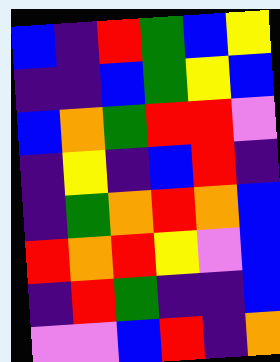[["blue", "indigo", "red", "green", "blue", "yellow"], ["indigo", "indigo", "blue", "green", "yellow", "blue"], ["blue", "orange", "green", "red", "red", "violet"], ["indigo", "yellow", "indigo", "blue", "red", "indigo"], ["indigo", "green", "orange", "red", "orange", "blue"], ["red", "orange", "red", "yellow", "violet", "blue"], ["indigo", "red", "green", "indigo", "indigo", "blue"], ["violet", "violet", "blue", "red", "indigo", "orange"]]